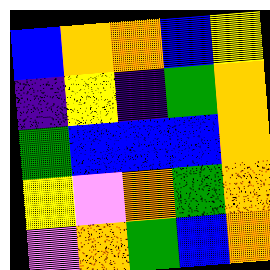[["blue", "orange", "orange", "blue", "yellow"], ["indigo", "yellow", "indigo", "green", "orange"], ["green", "blue", "blue", "blue", "orange"], ["yellow", "violet", "orange", "green", "orange"], ["violet", "orange", "green", "blue", "orange"]]